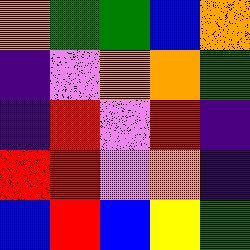[["orange", "green", "green", "blue", "orange"], ["indigo", "violet", "orange", "orange", "green"], ["indigo", "red", "violet", "red", "indigo"], ["red", "red", "violet", "orange", "indigo"], ["blue", "red", "blue", "yellow", "green"]]